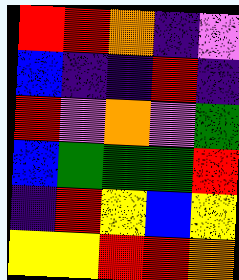[["red", "red", "orange", "indigo", "violet"], ["blue", "indigo", "indigo", "red", "indigo"], ["red", "violet", "orange", "violet", "green"], ["blue", "green", "green", "green", "red"], ["indigo", "red", "yellow", "blue", "yellow"], ["yellow", "yellow", "red", "red", "orange"]]